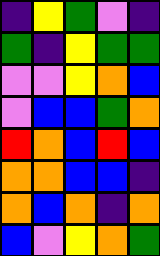[["indigo", "yellow", "green", "violet", "indigo"], ["green", "indigo", "yellow", "green", "green"], ["violet", "violet", "yellow", "orange", "blue"], ["violet", "blue", "blue", "green", "orange"], ["red", "orange", "blue", "red", "blue"], ["orange", "orange", "blue", "blue", "indigo"], ["orange", "blue", "orange", "indigo", "orange"], ["blue", "violet", "yellow", "orange", "green"]]